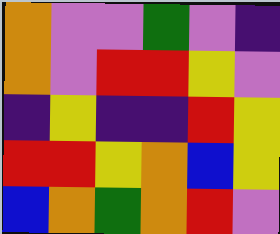[["orange", "violet", "violet", "green", "violet", "indigo"], ["orange", "violet", "red", "red", "yellow", "violet"], ["indigo", "yellow", "indigo", "indigo", "red", "yellow"], ["red", "red", "yellow", "orange", "blue", "yellow"], ["blue", "orange", "green", "orange", "red", "violet"]]